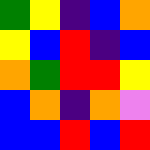[["green", "yellow", "indigo", "blue", "orange"], ["yellow", "blue", "red", "indigo", "blue"], ["orange", "green", "red", "red", "yellow"], ["blue", "orange", "indigo", "orange", "violet"], ["blue", "blue", "red", "blue", "red"]]